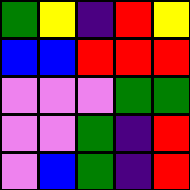[["green", "yellow", "indigo", "red", "yellow"], ["blue", "blue", "red", "red", "red"], ["violet", "violet", "violet", "green", "green"], ["violet", "violet", "green", "indigo", "red"], ["violet", "blue", "green", "indigo", "red"]]